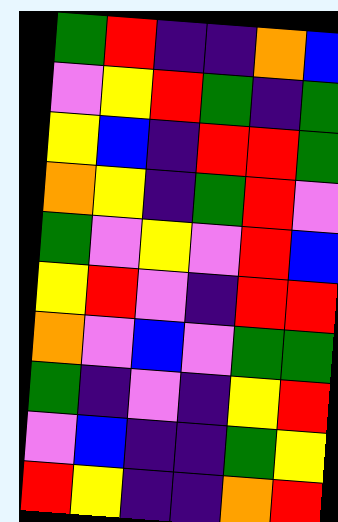[["green", "red", "indigo", "indigo", "orange", "blue"], ["violet", "yellow", "red", "green", "indigo", "green"], ["yellow", "blue", "indigo", "red", "red", "green"], ["orange", "yellow", "indigo", "green", "red", "violet"], ["green", "violet", "yellow", "violet", "red", "blue"], ["yellow", "red", "violet", "indigo", "red", "red"], ["orange", "violet", "blue", "violet", "green", "green"], ["green", "indigo", "violet", "indigo", "yellow", "red"], ["violet", "blue", "indigo", "indigo", "green", "yellow"], ["red", "yellow", "indigo", "indigo", "orange", "red"]]